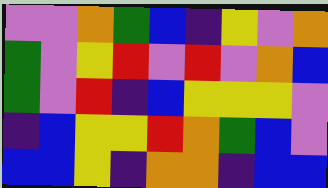[["violet", "violet", "orange", "green", "blue", "indigo", "yellow", "violet", "orange"], ["green", "violet", "yellow", "red", "violet", "red", "violet", "orange", "blue"], ["green", "violet", "red", "indigo", "blue", "yellow", "yellow", "yellow", "violet"], ["indigo", "blue", "yellow", "yellow", "red", "orange", "green", "blue", "violet"], ["blue", "blue", "yellow", "indigo", "orange", "orange", "indigo", "blue", "blue"]]